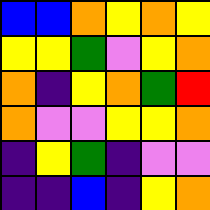[["blue", "blue", "orange", "yellow", "orange", "yellow"], ["yellow", "yellow", "green", "violet", "yellow", "orange"], ["orange", "indigo", "yellow", "orange", "green", "red"], ["orange", "violet", "violet", "yellow", "yellow", "orange"], ["indigo", "yellow", "green", "indigo", "violet", "violet"], ["indigo", "indigo", "blue", "indigo", "yellow", "orange"]]